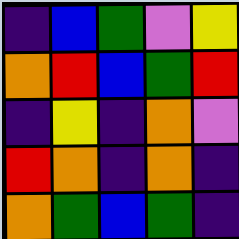[["indigo", "blue", "green", "violet", "yellow"], ["orange", "red", "blue", "green", "red"], ["indigo", "yellow", "indigo", "orange", "violet"], ["red", "orange", "indigo", "orange", "indigo"], ["orange", "green", "blue", "green", "indigo"]]